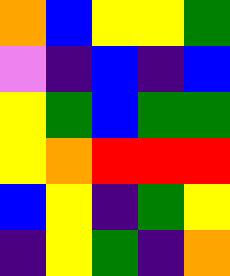[["orange", "blue", "yellow", "yellow", "green"], ["violet", "indigo", "blue", "indigo", "blue"], ["yellow", "green", "blue", "green", "green"], ["yellow", "orange", "red", "red", "red"], ["blue", "yellow", "indigo", "green", "yellow"], ["indigo", "yellow", "green", "indigo", "orange"]]